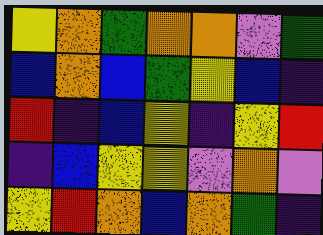[["yellow", "orange", "green", "orange", "orange", "violet", "green"], ["blue", "orange", "blue", "green", "yellow", "blue", "indigo"], ["red", "indigo", "blue", "yellow", "indigo", "yellow", "red"], ["indigo", "blue", "yellow", "yellow", "violet", "orange", "violet"], ["yellow", "red", "orange", "blue", "orange", "green", "indigo"]]